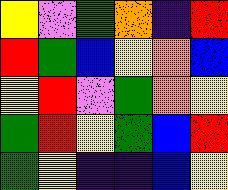[["yellow", "violet", "green", "orange", "indigo", "red"], ["red", "green", "blue", "yellow", "orange", "blue"], ["yellow", "red", "violet", "green", "orange", "yellow"], ["green", "red", "yellow", "green", "blue", "red"], ["green", "yellow", "indigo", "indigo", "blue", "yellow"]]